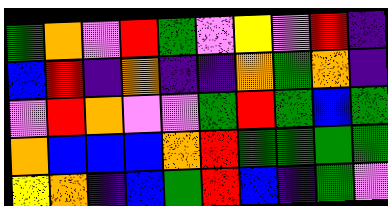[["green", "orange", "violet", "red", "green", "violet", "yellow", "violet", "red", "indigo"], ["blue", "red", "indigo", "orange", "indigo", "indigo", "orange", "green", "orange", "indigo"], ["violet", "red", "orange", "violet", "violet", "green", "red", "green", "blue", "green"], ["orange", "blue", "blue", "blue", "orange", "red", "green", "green", "green", "green"], ["yellow", "orange", "indigo", "blue", "green", "red", "blue", "indigo", "green", "violet"]]